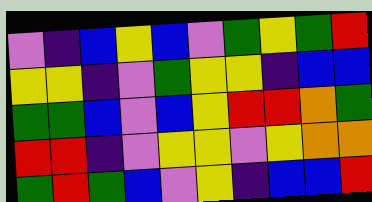[["violet", "indigo", "blue", "yellow", "blue", "violet", "green", "yellow", "green", "red"], ["yellow", "yellow", "indigo", "violet", "green", "yellow", "yellow", "indigo", "blue", "blue"], ["green", "green", "blue", "violet", "blue", "yellow", "red", "red", "orange", "green"], ["red", "red", "indigo", "violet", "yellow", "yellow", "violet", "yellow", "orange", "orange"], ["green", "red", "green", "blue", "violet", "yellow", "indigo", "blue", "blue", "red"]]